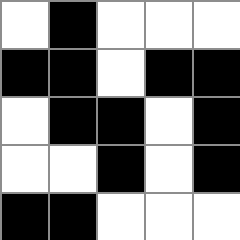[["white", "black", "white", "white", "white"], ["black", "black", "white", "black", "black"], ["white", "black", "black", "white", "black"], ["white", "white", "black", "white", "black"], ["black", "black", "white", "white", "white"]]